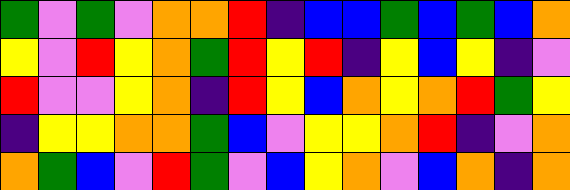[["green", "violet", "green", "violet", "orange", "orange", "red", "indigo", "blue", "blue", "green", "blue", "green", "blue", "orange"], ["yellow", "violet", "red", "yellow", "orange", "green", "red", "yellow", "red", "indigo", "yellow", "blue", "yellow", "indigo", "violet"], ["red", "violet", "violet", "yellow", "orange", "indigo", "red", "yellow", "blue", "orange", "yellow", "orange", "red", "green", "yellow"], ["indigo", "yellow", "yellow", "orange", "orange", "green", "blue", "violet", "yellow", "yellow", "orange", "red", "indigo", "violet", "orange"], ["orange", "green", "blue", "violet", "red", "green", "violet", "blue", "yellow", "orange", "violet", "blue", "orange", "indigo", "orange"]]